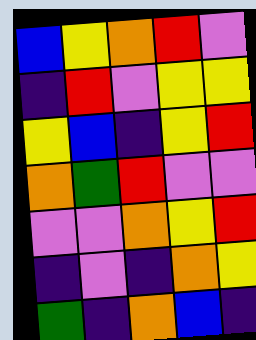[["blue", "yellow", "orange", "red", "violet"], ["indigo", "red", "violet", "yellow", "yellow"], ["yellow", "blue", "indigo", "yellow", "red"], ["orange", "green", "red", "violet", "violet"], ["violet", "violet", "orange", "yellow", "red"], ["indigo", "violet", "indigo", "orange", "yellow"], ["green", "indigo", "orange", "blue", "indigo"]]